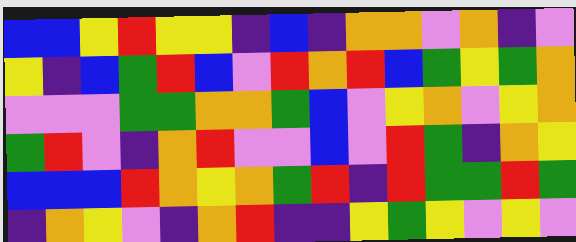[["blue", "blue", "yellow", "red", "yellow", "yellow", "indigo", "blue", "indigo", "orange", "orange", "violet", "orange", "indigo", "violet"], ["yellow", "indigo", "blue", "green", "red", "blue", "violet", "red", "orange", "red", "blue", "green", "yellow", "green", "orange"], ["violet", "violet", "violet", "green", "green", "orange", "orange", "green", "blue", "violet", "yellow", "orange", "violet", "yellow", "orange"], ["green", "red", "violet", "indigo", "orange", "red", "violet", "violet", "blue", "violet", "red", "green", "indigo", "orange", "yellow"], ["blue", "blue", "blue", "red", "orange", "yellow", "orange", "green", "red", "indigo", "red", "green", "green", "red", "green"], ["indigo", "orange", "yellow", "violet", "indigo", "orange", "red", "indigo", "indigo", "yellow", "green", "yellow", "violet", "yellow", "violet"]]